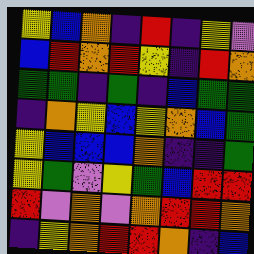[["yellow", "blue", "orange", "indigo", "red", "indigo", "yellow", "violet"], ["blue", "red", "orange", "red", "yellow", "indigo", "red", "orange"], ["green", "green", "indigo", "green", "indigo", "blue", "green", "green"], ["indigo", "orange", "yellow", "blue", "yellow", "orange", "blue", "green"], ["yellow", "blue", "blue", "blue", "orange", "indigo", "indigo", "green"], ["yellow", "green", "violet", "yellow", "green", "blue", "red", "red"], ["red", "violet", "orange", "violet", "orange", "red", "red", "orange"], ["indigo", "yellow", "orange", "red", "red", "orange", "indigo", "blue"]]